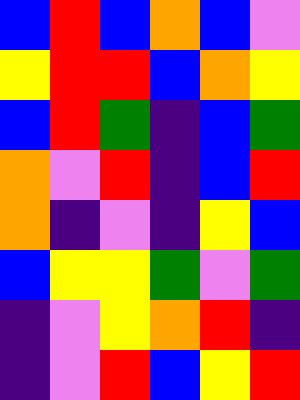[["blue", "red", "blue", "orange", "blue", "violet"], ["yellow", "red", "red", "blue", "orange", "yellow"], ["blue", "red", "green", "indigo", "blue", "green"], ["orange", "violet", "red", "indigo", "blue", "red"], ["orange", "indigo", "violet", "indigo", "yellow", "blue"], ["blue", "yellow", "yellow", "green", "violet", "green"], ["indigo", "violet", "yellow", "orange", "red", "indigo"], ["indigo", "violet", "red", "blue", "yellow", "red"]]